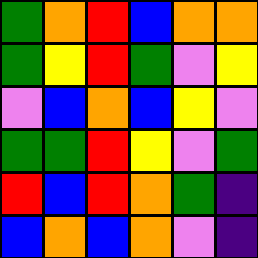[["green", "orange", "red", "blue", "orange", "orange"], ["green", "yellow", "red", "green", "violet", "yellow"], ["violet", "blue", "orange", "blue", "yellow", "violet"], ["green", "green", "red", "yellow", "violet", "green"], ["red", "blue", "red", "orange", "green", "indigo"], ["blue", "orange", "blue", "orange", "violet", "indigo"]]